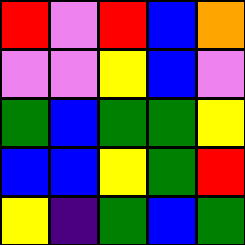[["red", "violet", "red", "blue", "orange"], ["violet", "violet", "yellow", "blue", "violet"], ["green", "blue", "green", "green", "yellow"], ["blue", "blue", "yellow", "green", "red"], ["yellow", "indigo", "green", "blue", "green"]]